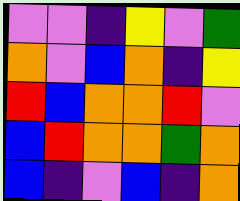[["violet", "violet", "indigo", "yellow", "violet", "green"], ["orange", "violet", "blue", "orange", "indigo", "yellow"], ["red", "blue", "orange", "orange", "red", "violet"], ["blue", "red", "orange", "orange", "green", "orange"], ["blue", "indigo", "violet", "blue", "indigo", "orange"]]